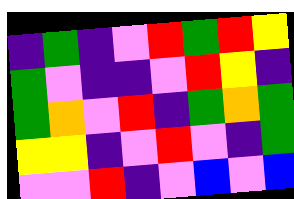[["indigo", "green", "indigo", "violet", "red", "green", "red", "yellow"], ["green", "violet", "indigo", "indigo", "violet", "red", "yellow", "indigo"], ["green", "orange", "violet", "red", "indigo", "green", "orange", "green"], ["yellow", "yellow", "indigo", "violet", "red", "violet", "indigo", "green"], ["violet", "violet", "red", "indigo", "violet", "blue", "violet", "blue"]]